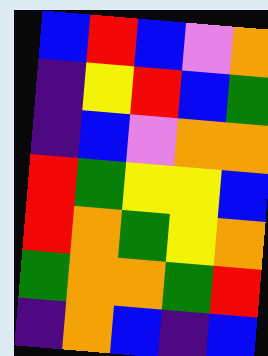[["blue", "red", "blue", "violet", "orange"], ["indigo", "yellow", "red", "blue", "green"], ["indigo", "blue", "violet", "orange", "orange"], ["red", "green", "yellow", "yellow", "blue"], ["red", "orange", "green", "yellow", "orange"], ["green", "orange", "orange", "green", "red"], ["indigo", "orange", "blue", "indigo", "blue"]]